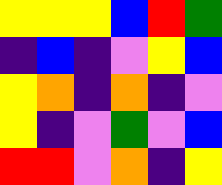[["yellow", "yellow", "yellow", "blue", "red", "green"], ["indigo", "blue", "indigo", "violet", "yellow", "blue"], ["yellow", "orange", "indigo", "orange", "indigo", "violet"], ["yellow", "indigo", "violet", "green", "violet", "blue"], ["red", "red", "violet", "orange", "indigo", "yellow"]]